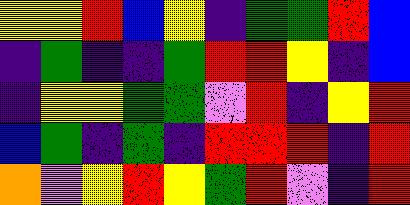[["yellow", "yellow", "red", "blue", "yellow", "indigo", "green", "green", "red", "blue"], ["indigo", "green", "indigo", "indigo", "green", "red", "red", "yellow", "indigo", "blue"], ["indigo", "yellow", "yellow", "green", "green", "violet", "red", "indigo", "yellow", "red"], ["blue", "green", "indigo", "green", "indigo", "red", "red", "red", "indigo", "red"], ["orange", "violet", "yellow", "red", "yellow", "green", "red", "violet", "indigo", "red"]]